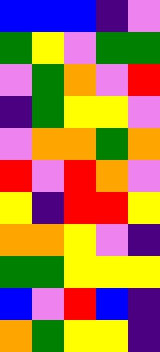[["blue", "blue", "blue", "indigo", "violet"], ["green", "yellow", "violet", "green", "green"], ["violet", "green", "orange", "violet", "red"], ["indigo", "green", "yellow", "yellow", "violet"], ["violet", "orange", "orange", "green", "orange"], ["red", "violet", "red", "orange", "violet"], ["yellow", "indigo", "red", "red", "yellow"], ["orange", "orange", "yellow", "violet", "indigo"], ["green", "green", "yellow", "yellow", "yellow"], ["blue", "violet", "red", "blue", "indigo"], ["orange", "green", "yellow", "yellow", "indigo"]]